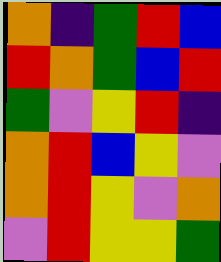[["orange", "indigo", "green", "red", "blue"], ["red", "orange", "green", "blue", "red"], ["green", "violet", "yellow", "red", "indigo"], ["orange", "red", "blue", "yellow", "violet"], ["orange", "red", "yellow", "violet", "orange"], ["violet", "red", "yellow", "yellow", "green"]]